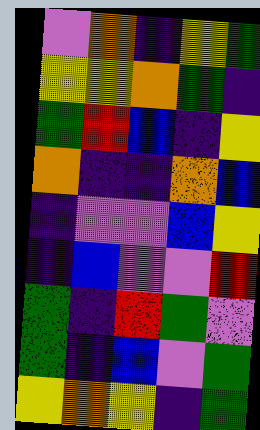[["violet", "orange", "indigo", "yellow", "green"], ["yellow", "yellow", "orange", "green", "indigo"], ["green", "red", "blue", "indigo", "yellow"], ["orange", "indigo", "indigo", "orange", "blue"], ["indigo", "violet", "violet", "blue", "yellow"], ["indigo", "blue", "violet", "violet", "red"], ["green", "indigo", "red", "green", "violet"], ["green", "indigo", "blue", "violet", "green"], ["yellow", "orange", "yellow", "indigo", "green"]]